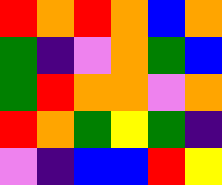[["red", "orange", "red", "orange", "blue", "orange"], ["green", "indigo", "violet", "orange", "green", "blue"], ["green", "red", "orange", "orange", "violet", "orange"], ["red", "orange", "green", "yellow", "green", "indigo"], ["violet", "indigo", "blue", "blue", "red", "yellow"]]